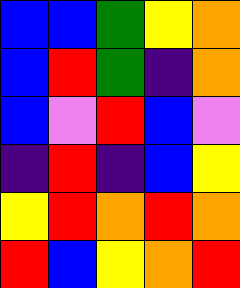[["blue", "blue", "green", "yellow", "orange"], ["blue", "red", "green", "indigo", "orange"], ["blue", "violet", "red", "blue", "violet"], ["indigo", "red", "indigo", "blue", "yellow"], ["yellow", "red", "orange", "red", "orange"], ["red", "blue", "yellow", "orange", "red"]]